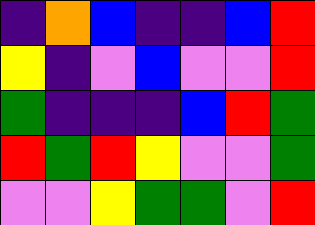[["indigo", "orange", "blue", "indigo", "indigo", "blue", "red"], ["yellow", "indigo", "violet", "blue", "violet", "violet", "red"], ["green", "indigo", "indigo", "indigo", "blue", "red", "green"], ["red", "green", "red", "yellow", "violet", "violet", "green"], ["violet", "violet", "yellow", "green", "green", "violet", "red"]]